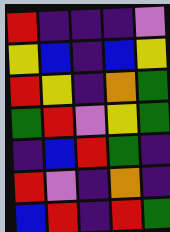[["red", "indigo", "indigo", "indigo", "violet"], ["yellow", "blue", "indigo", "blue", "yellow"], ["red", "yellow", "indigo", "orange", "green"], ["green", "red", "violet", "yellow", "green"], ["indigo", "blue", "red", "green", "indigo"], ["red", "violet", "indigo", "orange", "indigo"], ["blue", "red", "indigo", "red", "green"]]